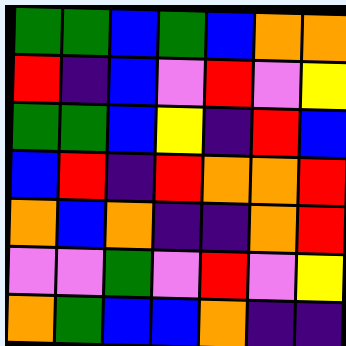[["green", "green", "blue", "green", "blue", "orange", "orange"], ["red", "indigo", "blue", "violet", "red", "violet", "yellow"], ["green", "green", "blue", "yellow", "indigo", "red", "blue"], ["blue", "red", "indigo", "red", "orange", "orange", "red"], ["orange", "blue", "orange", "indigo", "indigo", "orange", "red"], ["violet", "violet", "green", "violet", "red", "violet", "yellow"], ["orange", "green", "blue", "blue", "orange", "indigo", "indigo"]]